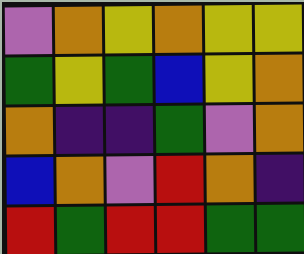[["violet", "orange", "yellow", "orange", "yellow", "yellow"], ["green", "yellow", "green", "blue", "yellow", "orange"], ["orange", "indigo", "indigo", "green", "violet", "orange"], ["blue", "orange", "violet", "red", "orange", "indigo"], ["red", "green", "red", "red", "green", "green"]]